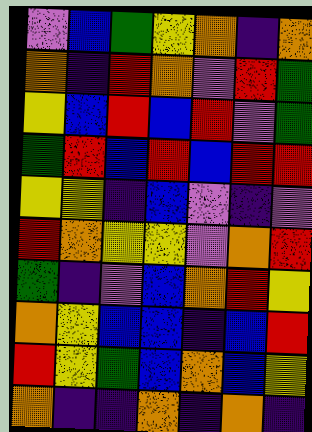[["violet", "blue", "green", "yellow", "orange", "indigo", "orange"], ["orange", "indigo", "red", "orange", "violet", "red", "green"], ["yellow", "blue", "red", "blue", "red", "violet", "green"], ["green", "red", "blue", "red", "blue", "red", "red"], ["yellow", "yellow", "indigo", "blue", "violet", "indigo", "violet"], ["red", "orange", "yellow", "yellow", "violet", "orange", "red"], ["green", "indigo", "violet", "blue", "orange", "red", "yellow"], ["orange", "yellow", "blue", "blue", "indigo", "blue", "red"], ["red", "yellow", "green", "blue", "orange", "blue", "yellow"], ["orange", "indigo", "indigo", "orange", "indigo", "orange", "indigo"]]